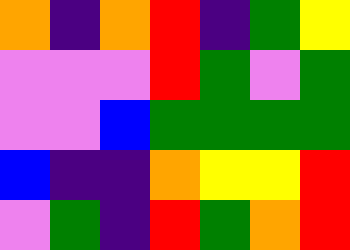[["orange", "indigo", "orange", "red", "indigo", "green", "yellow"], ["violet", "violet", "violet", "red", "green", "violet", "green"], ["violet", "violet", "blue", "green", "green", "green", "green"], ["blue", "indigo", "indigo", "orange", "yellow", "yellow", "red"], ["violet", "green", "indigo", "red", "green", "orange", "red"]]